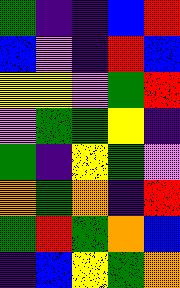[["green", "indigo", "indigo", "blue", "red"], ["blue", "violet", "indigo", "red", "blue"], ["yellow", "yellow", "violet", "green", "red"], ["violet", "green", "green", "yellow", "indigo"], ["green", "indigo", "yellow", "green", "violet"], ["orange", "green", "orange", "indigo", "red"], ["green", "red", "green", "orange", "blue"], ["indigo", "blue", "yellow", "green", "orange"]]